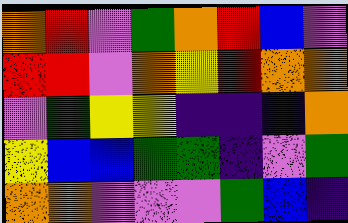[["orange", "red", "violet", "green", "orange", "red", "blue", "violet"], ["red", "red", "violet", "orange", "yellow", "red", "orange", "orange"], ["violet", "green", "yellow", "yellow", "indigo", "indigo", "indigo", "orange"], ["yellow", "blue", "blue", "green", "green", "indigo", "violet", "green"], ["orange", "orange", "violet", "violet", "violet", "green", "blue", "indigo"]]